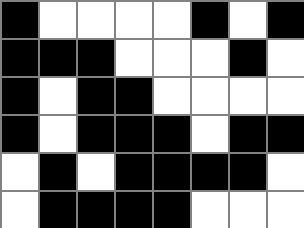[["black", "white", "white", "white", "white", "black", "white", "black"], ["black", "black", "black", "white", "white", "white", "black", "white"], ["black", "white", "black", "black", "white", "white", "white", "white"], ["black", "white", "black", "black", "black", "white", "black", "black"], ["white", "black", "white", "black", "black", "black", "black", "white"], ["white", "black", "black", "black", "black", "white", "white", "white"]]